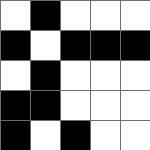[["white", "black", "white", "white", "white"], ["black", "white", "black", "black", "black"], ["white", "black", "white", "white", "white"], ["black", "black", "white", "white", "white"], ["black", "white", "black", "white", "white"]]